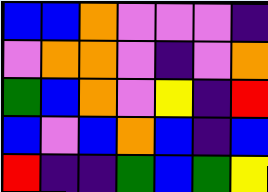[["blue", "blue", "orange", "violet", "violet", "violet", "indigo"], ["violet", "orange", "orange", "violet", "indigo", "violet", "orange"], ["green", "blue", "orange", "violet", "yellow", "indigo", "red"], ["blue", "violet", "blue", "orange", "blue", "indigo", "blue"], ["red", "indigo", "indigo", "green", "blue", "green", "yellow"]]